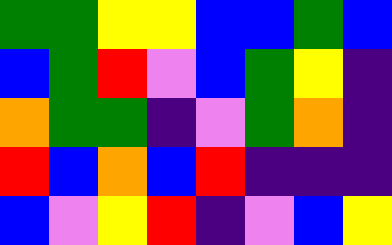[["green", "green", "yellow", "yellow", "blue", "blue", "green", "blue"], ["blue", "green", "red", "violet", "blue", "green", "yellow", "indigo"], ["orange", "green", "green", "indigo", "violet", "green", "orange", "indigo"], ["red", "blue", "orange", "blue", "red", "indigo", "indigo", "indigo"], ["blue", "violet", "yellow", "red", "indigo", "violet", "blue", "yellow"]]